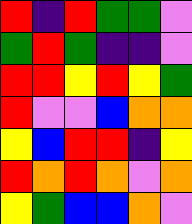[["red", "indigo", "red", "green", "green", "violet"], ["green", "red", "green", "indigo", "indigo", "violet"], ["red", "red", "yellow", "red", "yellow", "green"], ["red", "violet", "violet", "blue", "orange", "orange"], ["yellow", "blue", "red", "red", "indigo", "yellow"], ["red", "orange", "red", "orange", "violet", "orange"], ["yellow", "green", "blue", "blue", "orange", "violet"]]